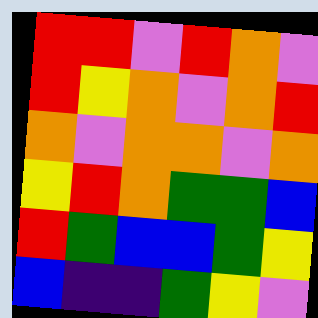[["red", "red", "violet", "red", "orange", "violet"], ["red", "yellow", "orange", "violet", "orange", "red"], ["orange", "violet", "orange", "orange", "violet", "orange"], ["yellow", "red", "orange", "green", "green", "blue"], ["red", "green", "blue", "blue", "green", "yellow"], ["blue", "indigo", "indigo", "green", "yellow", "violet"]]